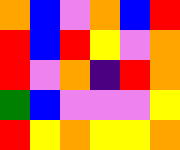[["orange", "blue", "violet", "orange", "blue", "red"], ["red", "blue", "red", "yellow", "violet", "orange"], ["red", "violet", "orange", "indigo", "red", "orange"], ["green", "blue", "violet", "violet", "violet", "yellow"], ["red", "yellow", "orange", "yellow", "yellow", "orange"]]